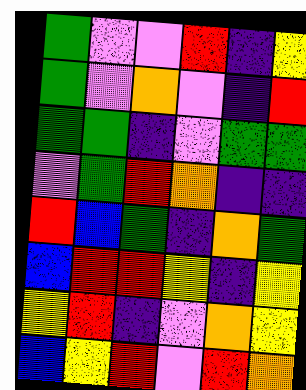[["green", "violet", "violet", "red", "indigo", "yellow"], ["green", "violet", "orange", "violet", "indigo", "red"], ["green", "green", "indigo", "violet", "green", "green"], ["violet", "green", "red", "orange", "indigo", "indigo"], ["red", "blue", "green", "indigo", "orange", "green"], ["blue", "red", "red", "yellow", "indigo", "yellow"], ["yellow", "red", "indigo", "violet", "orange", "yellow"], ["blue", "yellow", "red", "violet", "red", "orange"]]